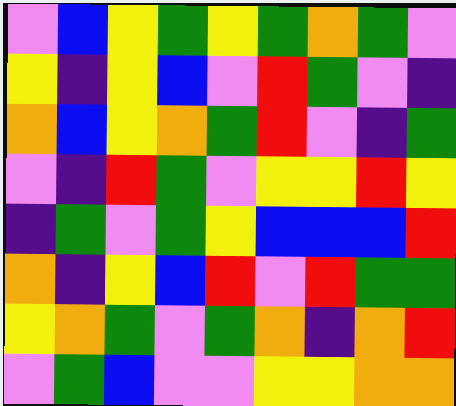[["violet", "blue", "yellow", "green", "yellow", "green", "orange", "green", "violet"], ["yellow", "indigo", "yellow", "blue", "violet", "red", "green", "violet", "indigo"], ["orange", "blue", "yellow", "orange", "green", "red", "violet", "indigo", "green"], ["violet", "indigo", "red", "green", "violet", "yellow", "yellow", "red", "yellow"], ["indigo", "green", "violet", "green", "yellow", "blue", "blue", "blue", "red"], ["orange", "indigo", "yellow", "blue", "red", "violet", "red", "green", "green"], ["yellow", "orange", "green", "violet", "green", "orange", "indigo", "orange", "red"], ["violet", "green", "blue", "violet", "violet", "yellow", "yellow", "orange", "orange"]]